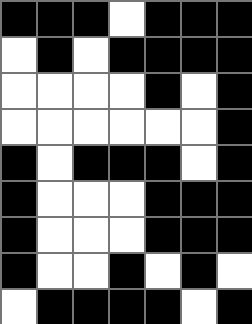[["black", "black", "black", "white", "black", "black", "black"], ["white", "black", "white", "black", "black", "black", "black"], ["white", "white", "white", "white", "black", "white", "black"], ["white", "white", "white", "white", "white", "white", "black"], ["black", "white", "black", "black", "black", "white", "black"], ["black", "white", "white", "white", "black", "black", "black"], ["black", "white", "white", "white", "black", "black", "black"], ["black", "white", "white", "black", "white", "black", "white"], ["white", "black", "black", "black", "black", "white", "black"]]